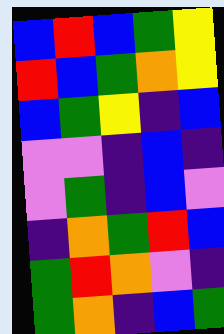[["blue", "red", "blue", "green", "yellow"], ["red", "blue", "green", "orange", "yellow"], ["blue", "green", "yellow", "indigo", "blue"], ["violet", "violet", "indigo", "blue", "indigo"], ["violet", "green", "indigo", "blue", "violet"], ["indigo", "orange", "green", "red", "blue"], ["green", "red", "orange", "violet", "indigo"], ["green", "orange", "indigo", "blue", "green"]]